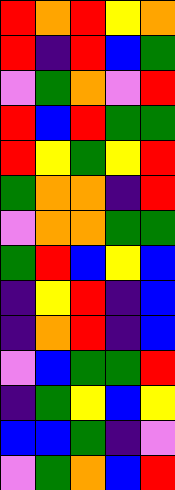[["red", "orange", "red", "yellow", "orange"], ["red", "indigo", "red", "blue", "green"], ["violet", "green", "orange", "violet", "red"], ["red", "blue", "red", "green", "green"], ["red", "yellow", "green", "yellow", "red"], ["green", "orange", "orange", "indigo", "red"], ["violet", "orange", "orange", "green", "green"], ["green", "red", "blue", "yellow", "blue"], ["indigo", "yellow", "red", "indigo", "blue"], ["indigo", "orange", "red", "indigo", "blue"], ["violet", "blue", "green", "green", "red"], ["indigo", "green", "yellow", "blue", "yellow"], ["blue", "blue", "green", "indigo", "violet"], ["violet", "green", "orange", "blue", "red"]]